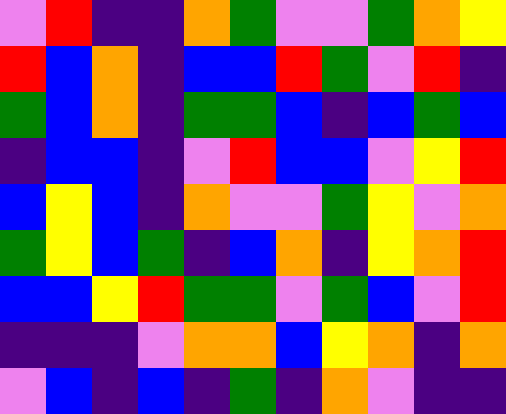[["violet", "red", "indigo", "indigo", "orange", "green", "violet", "violet", "green", "orange", "yellow"], ["red", "blue", "orange", "indigo", "blue", "blue", "red", "green", "violet", "red", "indigo"], ["green", "blue", "orange", "indigo", "green", "green", "blue", "indigo", "blue", "green", "blue"], ["indigo", "blue", "blue", "indigo", "violet", "red", "blue", "blue", "violet", "yellow", "red"], ["blue", "yellow", "blue", "indigo", "orange", "violet", "violet", "green", "yellow", "violet", "orange"], ["green", "yellow", "blue", "green", "indigo", "blue", "orange", "indigo", "yellow", "orange", "red"], ["blue", "blue", "yellow", "red", "green", "green", "violet", "green", "blue", "violet", "red"], ["indigo", "indigo", "indigo", "violet", "orange", "orange", "blue", "yellow", "orange", "indigo", "orange"], ["violet", "blue", "indigo", "blue", "indigo", "green", "indigo", "orange", "violet", "indigo", "indigo"]]